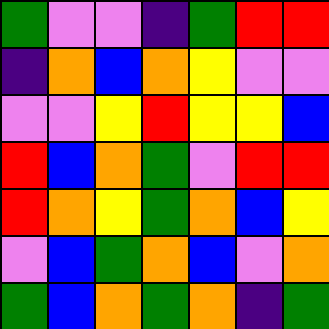[["green", "violet", "violet", "indigo", "green", "red", "red"], ["indigo", "orange", "blue", "orange", "yellow", "violet", "violet"], ["violet", "violet", "yellow", "red", "yellow", "yellow", "blue"], ["red", "blue", "orange", "green", "violet", "red", "red"], ["red", "orange", "yellow", "green", "orange", "blue", "yellow"], ["violet", "blue", "green", "orange", "blue", "violet", "orange"], ["green", "blue", "orange", "green", "orange", "indigo", "green"]]